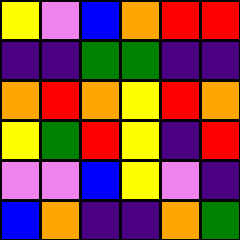[["yellow", "violet", "blue", "orange", "red", "red"], ["indigo", "indigo", "green", "green", "indigo", "indigo"], ["orange", "red", "orange", "yellow", "red", "orange"], ["yellow", "green", "red", "yellow", "indigo", "red"], ["violet", "violet", "blue", "yellow", "violet", "indigo"], ["blue", "orange", "indigo", "indigo", "orange", "green"]]